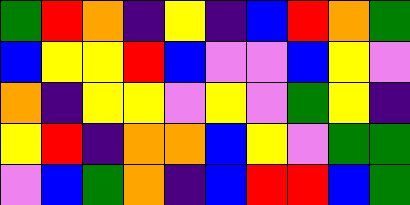[["green", "red", "orange", "indigo", "yellow", "indigo", "blue", "red", "orange", "green"], ["blue", "yellow", "yellow", "red", "blue", "violet", "violet", "blue", "yellow", "violet"], ["orange", "indigo", "yellow", "yellow", "violet", "yellow", "violet", "green", "yellow", "indigo"], ["yellow", "red", "indigo", "orange", "orange", "blue", "yellow", "violet", "green", "green"], ["violet", "blue", "green", "orange", "indigo", "blue", "red", "red", "blue", "green"]]